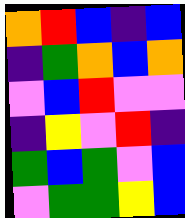[["orange", "red", "blue", "indigo", "blue"], ["indigo", "green", "orange", "blue", "orange"], ["violet", "blue", "red", "violet", "violet"], ["indigo", "yellow", "violet", "red", "indigo"], ["green", "blue", "green", "violet", "blue"], ["violet", "green", "green", "yellow", "blue"]]